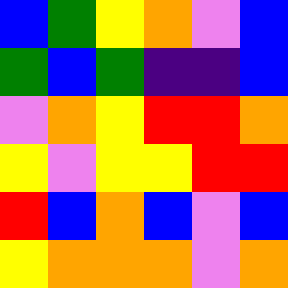[["blue", "green", "yellow", "orange", "violet", "blue"], ["green", "blue", "green", "indigo", "indigo", "blue"], ["violet", "orange", "yellow", "red", "red", "orange"], ["yellow", "violet", "yellow", "yellow", "red", "red"], ["red", "blue", "orange", "blue", "violet", "blue"], ["yellow", "orange", "orange", "orange", "violet", "orange"]]